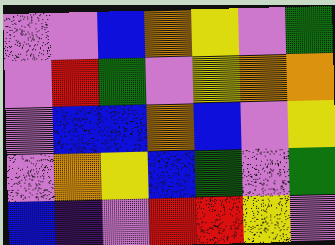[["violet", "violet", "blue", "orange", "yellow", "violet", "green"], ["violet", "red", "green", "violet", "yellow", "orange", "orange"], ["violet", "blue", "blue", "orange", "blue", "violet", "yellow"], ["violet", "orange", "yellow", "blue", "green", "violet", "green"], ["blue", "indigo", "violet", "red", "red", "yellow", "violet"]]